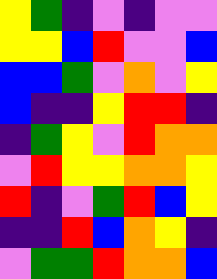[["yellow", "green", "indigo", "violet", "indigo", "violet", "violet"], ["yellow", "yellow", "blue", "red", "violet", "violet", "blue"], ["blue", "blue", "green", "violet", "orange", "violet", "yellow"], ["blue", "indigo", "indigo", "yellow", "red", "red", "indigo"], ["indigo", "green", "yellow", "violet", "red", "orange", "orange"], ["violet", "red", "yellow", "yellow", "orange", "orange", "yellow"], ["red", "indigo", "violet", "green", "red", "blue", "yellow"], ["indigo", "indigo", "red", "blue", "orange", "yellow", "indigo"], ["violet", "green", "green", "red", "orange", "orange", "blue"]]